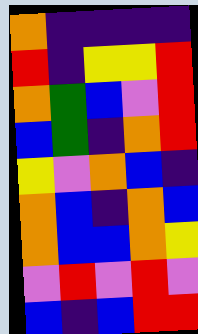[["orange", "indigo", "indigo", "indigo", "indigo"], ["red", "indigo", "yellow", "yellow", "red"], ["orange", "green", "blue", "violet", "red"], ["blue", "green", "indigo", "orange", "red"], ["yellow", "violet", "orange", "blue", "indigo"], ["orange", "blue", "indigo", "orange", "blue"], ["orange", "blue", "blue", "orange", "yellow"], ["violet", "red", "violet", "red", "violet"], ["blue", "indigo", "blue", "red", "red"]]